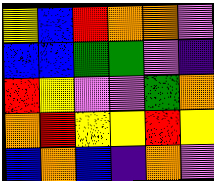[["yellow", "blue", "red", "orange", "orange", "violet"], ["blue", "blue", "green", "green", "violet", "indigo"], ["red", "yellow", "violet", "violet", "green", "orange"], ["orange", "red", "yellow", "yellow", "red", "yellow"], ["blue", "orange", "blue", "indigo", "orange", "violet"]]